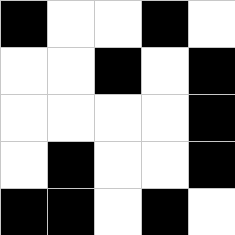[["black", "white", "white", "black", "white"], ["white", "white", "black", "white", "black"], ["white", "white", "white", "white", "black"], ["white", "black", "white", "white", "black"], ["black", "black", "white", "black", "white"]]